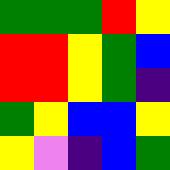[["green", "green", "green", "red", "yellow"], ["red", "red", "yellow", "green", "blue"], ["red", "red", "yellow", "green", "indigo"], ["green", "yellow", "blue", "blue", "yellow"], ["yellow", "violet", "indigo", "blue", "green"]]